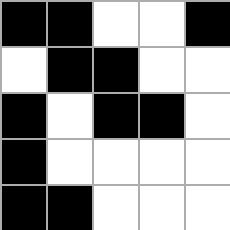[["black", "black", "white", "white", "black"], ["white", "black", "black", "white", "white"], ["black", "white", "black", "black", "white"], ["black", "white", "white", "white", "white"], ["black", "black", "white", "white", "white"]]